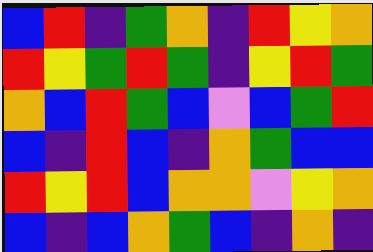[["blue", "red", "indigo", "green", "orange", "indigo", "red", "yellow", "orange"], ["red", "yellow", "green", "red", "green", "indigo", "yellow", "red", "green"], ["orange", "blue", "red", "green", "blue", "violet", "blue", "green", "red"], ["blue", "indigo", "red", "blue", "indigo", "orange", "green", "blue", "blue"], ["red", "yellow", "red", "blue", "orange", "orange", "violet", "yellow", "orange"], ["blue", "indigo", "blue", "orange", "green", "blue", "indigo", "orange", "indigo"]]